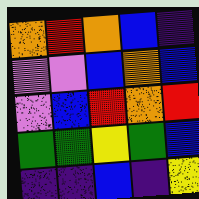[["orange", "red", "orange", "blue", "indigo"], ["violet", "violet", "blue", "orange", "blue"], ["violet", "blue", "red", "orange", "red"], ["green", "green", "yellow", "green", "blue"], ["indigo", "indigo", "blue", "indigo", "yellow"]]